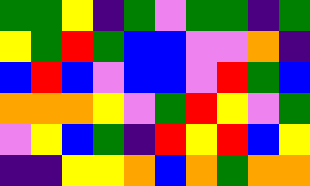[["green", "green", "yellow", "indigo", "green", "violet", "green", "green", "indigo", "green"], ["yellow", "green", "red", "green", "blue", "blue", "violet", "violet", "orange", "indigo"], ["blue", "red", "blue", "violet", "blue", "blue", "violet", "red", "green", "blue"], ["orange", "orange", "orange", "yellow", "violet", "green", "red", "yellow", "violet", "green"], ["violet", "yellow", "blue", "green", "indigo", "red", "yellow", "red", "blue", "yellow"], ["indigo", "indigo", "yellow", "yellow", "orange", "blue", "orange", "green", "orange", "orange"]]